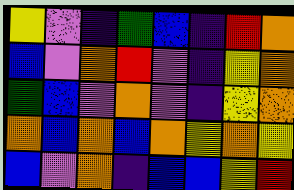[["yellow", "violet", "indigo", "green", "blue", "indigo", "red", "orange"], ["blue", "violet", "orange", "red", "violet", "indigo", "yellow", "orange"], ["green", "blue", "violet", "orange", "violet", "indigo", "yellow", "orange"], ["orange", "blue", "orange", "blue", "orange", "yellow", "orange", "yellow"], ["blue", "violet", "orange", "indigo", "blue", "blue", "yellow", "red"]]